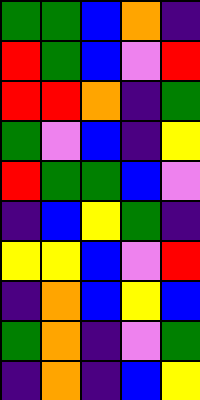[["green", "green", "blue", "orange", "indigo"], ["red", "green", "blue", "violet", "red"], ["red", "red", "orange", "indigo", "green"], ["green", "violet", "blue", "indigo", "yellow"], ["red", "green", "green", "blue", "violet"], ["indigo", "blue", "yellow", "green", "indigo"], ["yellow", "yellow", "blue", "violet", "red"], ["indigo", "orange", "blue", "yellow", "blue"], ["green", "orange", "indigo", "violet", "green"], ["indigo", "orange", "indigo", "blue", "yellow"]]